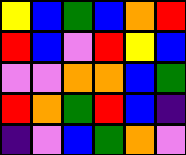[["yellow", "blue", "green", "blue", "orange", "red"], ["red", "blue", "violet", "red", "yellow", "blue"], ["violet", "violet", "orange", "orange", "blue", "green"], ["red", "orange", "green", "red", "blue", "indigo"], ["indigo", "violet", "blue", "green", "orange", "violet"]]